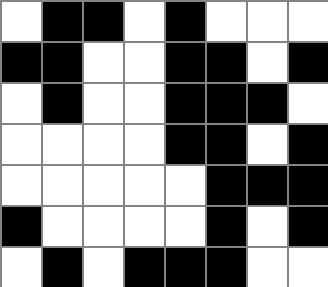[["white", "black", "black", "white", "black", "white", "white", "white"], ["black", "black", "white", "white", "black", "black", "white", "black"], ["white", "black", "white", "white", "black", "black", "black", "white"], ["white", "white", "white", "white", "black", "black", "white", "black"], ["white", "white", "white", "white", "white", "black", "black", "black"], ["black", "white", "white", "white", "white", "black", "white", "black"], ["white", "black", "white", "black", "black", "black", "white", "white"]]